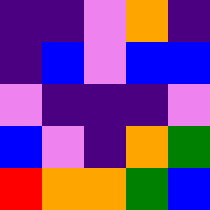[["indigo", "indigo", "violet", "orange", "indigo"], ["indigo", "blue", "violet", "blue", "blue"], ["violet", "indigo", "indigo", "indigo", "violet"], ["blue", "violet", "indigo", "orange", "green"], ["red", "orange", "orange", "green", "blue"]]